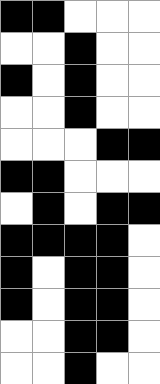[["black", "black", "white", "white", "white"], ["white", "white", "black", "white", "white"], ["black", "white", "black", "white", "white"], ["white", "white", "black", "white", "white"], ["white", "white", "white", "black", "black"], ["black", "black", "white", "white", "white"], ["white", "black", "white", "black", "black"], ["black", "black", "black", "black", "white"], ["black", "white", "black", "black", "white"], ["black", "white", "black", "black", "white"], ["white", "white", "black", "black", "white"], ["white", "white", "black", "white", "white"]]